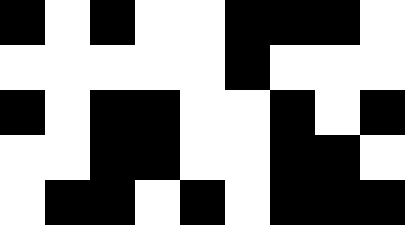[["black", "white", "black", "white", "white", "black", "black", "black", "white"], ["white", "white", "white", "white", "white", "black", "white", "white", "white"], ["black", "white", "black", "black", "white", "white", "black", "white", "black"], ["white", "white", "black", "black", "white", "white", "black", "black", "white"], ["white", "black", "black", "white", "black", "white", "black", "black", "black"]]